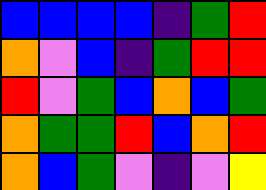[["blue", "blue", "blue", "blue", "indigo", "green", "red"], ["orange", "violet", "blue", "indigo", "green", "red", "red"], ["red", "violet", "green", "blue", "orange", "blue", "green"], ["orange", "green", "green", "red", "blue", "orange", "red"], ["orange", "blue", "green", "violet", "indigo", "violet", "yellow"]]